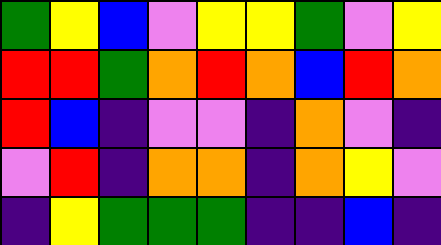[["green", "yellow", "blue", "violet", "yellow", "yellow", "green", "violet", "yellow"], ["red", "red", "green", "orange", "red", "orange", "blue", "red", "orange"], ["red", "blue", "indigo", "violet", "violet", "indigo", "orange", "violet", "indigo"], ["violet", "red", "indigo", "orange", "orange", "indigo", "orange", "yellow", "violet"], ["indigo", "yellow", "green", "green", "green", "indigo", "indigo", "blue", "indigo"]]